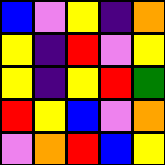[["blue", "violet", "yellow", "indigo", "orange"], ["yellow", "indigo", "red", "violet", "yellow"], ["yellow", "indigo", "yellow", "red", "green"], ["red", "yellow", "blue", "violet", "orange"], ["violet", "orange", "red", "blue", "yellow"]]